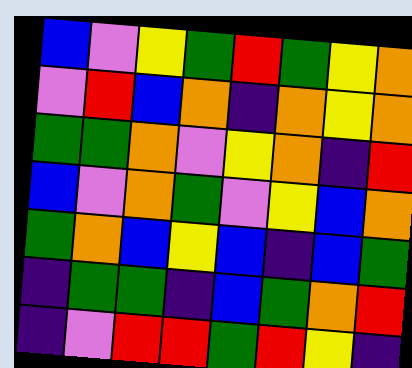[["blue", "violet", "yellow", "green", "red", "green", "yellow", "orange"], ["violet", "red", "blue", "orange", "indigo", "orange", "yellow", "orange"], ["green", "green", "orange", "violet", "yellow", "orange", "indigo", "red"], ["blue", "violet", "orange", "green", "violet", "yellow", "blue", "orange"], ["green", "orange", "blue", "yellow", "blue", "indigo", "blue", "green"], ["indigo", "green", "green", "indigo", "blue", "green", "orange", "red"], ["indigo", "violet", "red", "red", "green", "red", "yellow", "indigo"]]